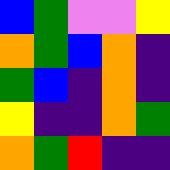[["blue", "green", "violet", "violet", "yellow"], ["orange", "green", "blue", "orange", "indigo"], ["green", "blue", "indigo", "orange", "indigo"], ["yellow", "indigo", "indigo", "orange", "green"], ["orange", "green", "red", "indigo", "indigo"]]